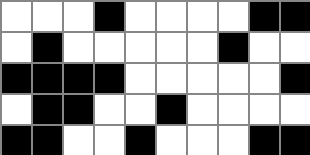[["white", "white", "white", "black", "white", "white", "white", "white", "black", "black"], ["white", "black", "white", "white", "white", "white", "white", "black", "white", "white"], ["black", "black", "black", "black", "white", "white", "white", "white", "white", "black"], ["white", "black", "black", "white", "white", "black", "white", "white", "white", "white"], ["black", "black", "white", "white", "black", "white", "white", "white", "black", "black"]]